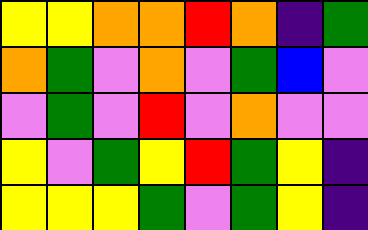[["yellow", "yellow", "orange", "orange", "red", "orange", "indigo", "green"], ["orange", "green", "violet", "orange", "violet", "green", "blue", "violet"], ["violet", "green", "violet", "red", "violet", "orange", "violet", "violet"], ["yellow", "violet", "green", "yellow", "red", "green", "yellow", "indigo"], ["yellow", "yellow", "yellow", "green", "violet", "green", "yellow", "indigo"]]